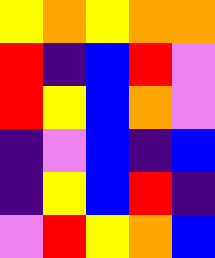[["yellow", "orange", "yellow", "orange", "orange"], ["red", "indigo", "blue", "red", "violet"], ["red", "yellow", "blue", "orange", "violet"], ["indigo", "violet", "blue", "indigo", "blue"], ["indigo", "yellow", "blue", "red", "indigo"], ["violet", "red", "yellow", "orange", "blue"]]